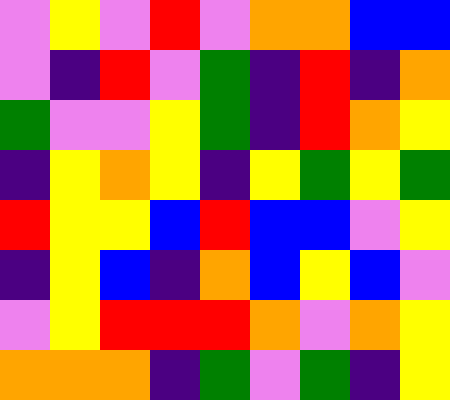[["violet", "yellow", "violet", "red", "violet", "orange", "orange", "blue", "blue"], ["violet", "indigo", "red", "violet", "green", "indigo", "red", "indigo", "orange"], ["green", "violet", "violet", "yellow", "green", "indigo", "red", "orange", "yellow"], ["indigo", "yellow", "orange", "yellow", "indigo", "yellow", "green", "yellow", "green"], ["red", "yellow", "yellow", "blue", "red", "blue", "blue", "violet", "yellow"], ["indigo", "yellow", "blue", "indigo", "orange", "blue", "yellow", "blue", "violet"], ["violet", "yellow", "red", "red", "red", "orange", "violet", "orange", "yellow"], ["orange", "orange", "orange", "indigo", "green", "violet", "green", "indigo", "yellow"]]